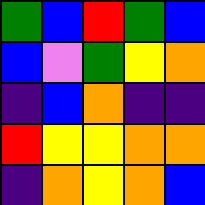[["green", "blue", "red", "green", "blue"], ["blue", "violet", "green", "yellow", "orange"], ["indigo", "blue", "orange", "indigo", "indigo"], ["red", "yellow", "yellow", "orange", "orange"], ["indigo", "orange", "yellow", "orange", "blue"]]